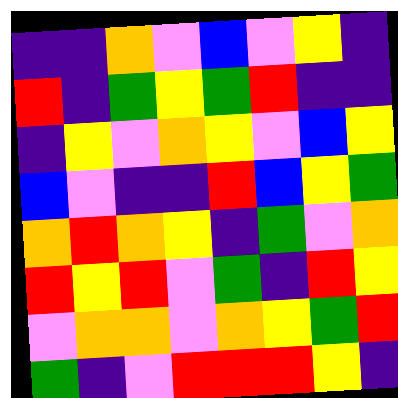[["indigo", "indigo", "orange", "violet", "blue", "violet", "yellow", "indigo"], ["red", "indigo", "green", "yellow", "green", "red", "indigo", "indigo"], ["indigo", "yellow", "violet", "orange", "yellow", "violet", "blue", "yellow"], ["blue", "violet", "indigo", "indigo", "red", "blue", "yellow", "green"], ["orange", "red", "orange", "yellow", "indigo", "green", "violet", "orange"], ["red", "yellow", "red", "violet", "green", "indigo", "red", "yellow"], ["violet", "orange", "orange", "violet", "orange", "yellow", "green", "red"], ["green", "indigo", "violet", "red", "red", "red", "yellow", "indigo"]]